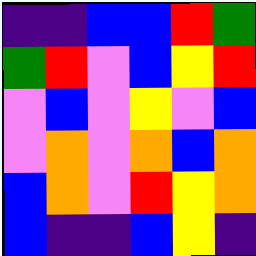[["indigo", "indigo", "blue", "blue", "red", "green"], ["green", "red", "violet", "blue", "yellow", "red"], ["violet", "blue", "violet", "yellow", "violet", "blue"], ["violet", "orange", "violet", "orange", "blue", "orange"], ["blue", "orange", "violet", "red", "yellow", "orange"], ["blue", "indigo", "indigo", "blue", "yellow", "indigo"]]